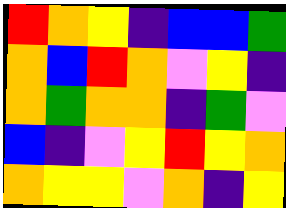[["red", "orange", "yellow", "indigo", "blue", "blue", "green"], ["orange", "blue", "red", "orange", "violet", "yellow", "indigo"], ["orange", "green", "orange", "orange", "indigo", "green", "violet"], ["blue", "indigo", "violet", "yellow", "red", "yellow", "orange"], ["orange", "yellow", "yellow", "violet", "orange", "indigo", "yellow"]]